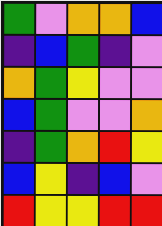[["green", "violet", "orange", "orange", "blue"], ["indigo", "blue", "green", "indigo", "violet"], ["orange", "green", "yellow", "violet", "violet"], ["blue", "green", "violet", "violet", "orange"], ["indigo", "green", "orange", "red", "yellow"], ["blue", "yellow", "indigo", "blue", "violet"], ["red", "yellow", "yellow", "red", "red"]]